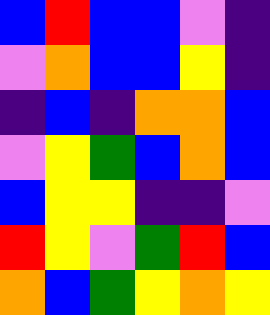[["blue", "red", "blue", "blue", "violet", "indigo"], ["violet", "orange", "blue", "blue", "yellow", "indigo"], ["indigo", "blue", "indigo", "orange", "orange", "blue"], ["violet", "yellow", "green", "blue", "orange", "blue"], ["blue", "yellow", "yellow", "indigo", "indigo", "violet"], ["red", "yellow", "violet", "green", "red", "blue"], ["orange", "blue", "green", "yellow", "orange", "yellow"]]